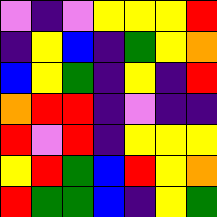[["violet", "indigo", "violet", "yellow", "yellow", "yellow", "red"], ["indigo", "yellow", "blue", "indigo", "green", "yellow", "orange"], ["blue", "yellow", "green", "indigo", "yellow", "indigo", "red"], ["orange", "red", "red", "indigo", "violet", "indigo", "indigo"], ["red", "violet", "red", "indigo", "yellow", "yellow", "yellow"], ["yellow", "red", "green", "blue", "red", "yellow", "orange"], ["red", "green", "green", "blue", "indigo", "yellow", "green"]]